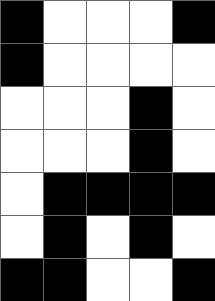[["black", "white", "white", "white", "black"], ["black", "white", "white", "white", "white"], ["white", "white", "white", "black", "white"], ["white", "white", "white", "black", "white"], ["white", "black", "black", "black", "black"], ["white", "black", "white", "black", "white"], ["black", "black", "white", "white", "black"]]